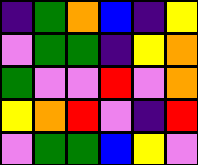[["indigo", "green", "orange", "blue", "indigo", "yellow"], ["violet", "green", "green", "indigo", "yellow", "orange"], ["green", "violet", "violet", "red", "violet", "orange"], ["yellow", "orange", "red", "violet", "indigo", "red"], ["violet", "green", "green", "blue", "yellow", "violet"]]